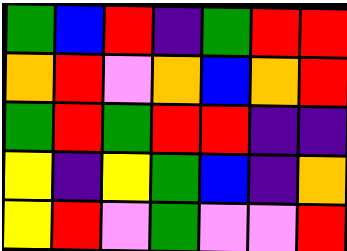[["green", "blue", "red", "indigo", "green", "red", "red"], ["orange", "red", "violet", "orange", "blue", "orange", "red"], ["green", "red", "green", "red", "red", "indigo", "indigo"], ["yellow", "indigo", "yellow", "green", "blue", "indigo", "orange"], ["yellow", "red", "violet", "green", "violet", "violet", "red"]]